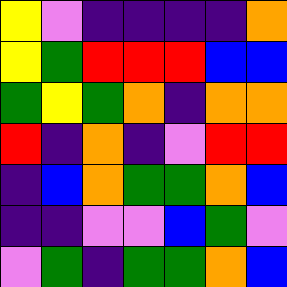[["yellow", "violet", "indigo", "indigo", "indigo", "indigo", "orange"], ["yellow", "green", "red", "red", "red", "blue", "blue"], ["green", "yellow", "green", "orange", "indigo", "orange", "orange"], ["red", "indigo", "orange", "indigo", "violet", "red", "red"], ["indigo", "blue", "orange", "green", "green", "orange", "blue"], ["indigo", "indigo", "violet", "violet", "blue", "green", "violet"], ["violet", "green", "indigo", "green", "green", "orange", "blue"]]